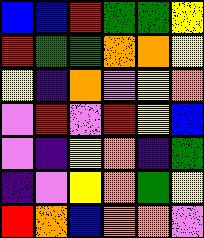[["blue", "blue", "red", "green", "green", "yellow"], ["red", "green", "green", "orange", "orange", "yellow"], ["yellow", "indigo", "orange", "violet", "yellow", "orange"], ["violet", "red", "violet", "red", "yellow", "blue"], ["violet", "indigo", "yellow", "orange", "indigo", "green"], ["indigo", "violet", "yellow", "orange", "green", "yellow"], ["red", "orange", "blue", "orange", "orange", "violet"]]